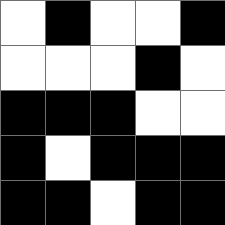[["white", "black", "white", "white", "black"], ["white", "white", "white", "black", "white"], ["black", "black", "black", "white", "white"], ["black", "white", "black", "black", "black"], ["black", "black", "white", "black", "black"]]